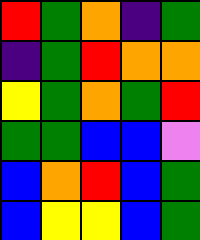[["red", "green", "orange", "indigo", "green"], ["indigo", "green", "red", "orange", "orange"], ["yellow", "green", "orange", "green", "red"], ["green", "green", "blue", "blue", "violet"], ["blue", "orange", "red", "blue", "green"], ["blue", "yellow", "yellow", "blue", "green"]]